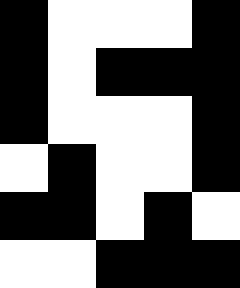[["black", "white", "white", "white", "black"], ["black", "white", "black", "black", "black"], ["black", "white", "white", "white", "black"], ["white", "black", "white", "white", "black"], ["black", "black", "white", "black", "white"], ["white", "white", "black", "black", "black"]]